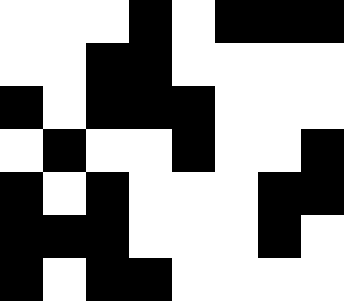[["white", "white", "white", "black", "white", "black", "black", "black"], ["white", "white", "black", "black", "white", "white", "white", "white"], ["black", "white", "black", "black", "black", "white", "white", "white"], ["white", "black", "white", "white", "black", "white", "white", "black"], ["black", "white", "black", "white", "white", "white", "black", "black"], ["black", "black", "black", "white", "white", "white", "black", "white"], ["black", "white", "black", "black", "white", "white", "white", "white"]]